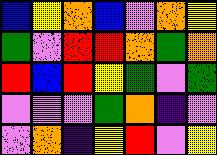[["blue", "yellow", "orange", "blue", "violet", "orange", "yellow"], ["green", "violet", "red", "red", "orange", "green", "orange"], ["red", "blue", "red", "yellow", "green", "violet", "green"], ["violet", "violet", "violet", "green", "orange", "indigo", "violet"], ["violet", "orange", "indigo", "yellow", "red", "violet", "yellow"]]